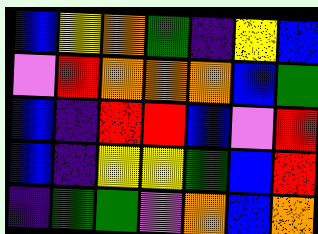[["blue", "yellow", "orange", "green", "indigo", "yellow", "blue"], ["violet", "red", "orange", "orange", "orange", "blue", "green"], ["blue", "indigo", "red", "red", "blue", "violet", "red"], ["blue", "indigo", "yellow", "yellow", "green", "blue", "red"], ["indigo", "green", "green", "violet", "orange", "blue", "orange"]]